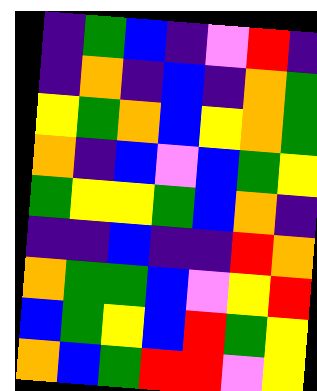[["indigo", "green", "blue", "indigo", "violet", "red", "indigo"], ["indigo", "orange", "indigo", "blue", "indigo", "orange", "green"], ["yellow", "green", "orange", "blue", "yellow", "orange", "green"], ["orange", "indigo", "blue", "violet", "blue", "green", "yellow"], ["green", "yellow", "yellow", "green", "blue", "orange", "indigo"], ["indigo", "indigo", "blue", "indigo", "indigo", "red", "orange"], ["orange", "green", "green", "blue", "violet", "yellow", "red"], ["blue", "green", "yellow", "blue", "red", "green", "yellow"], ["orange", "blue", "green", "red", "red", "violet", "yellow"]]